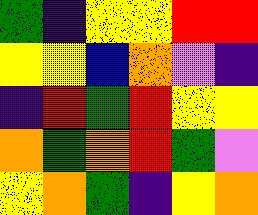[["green", "indigo", "yellow", "yellow", "red", "red"], ["yellow", "yellow", "blue", "orange", "violet", "indigo"], ["indigo", "red", "green", "red", "yellow", "yellow"], ["orange", "green", "orange", "red", "green", "violet"], ["yellow", "orange", "green", "indigo", "yellow", "orange"]]